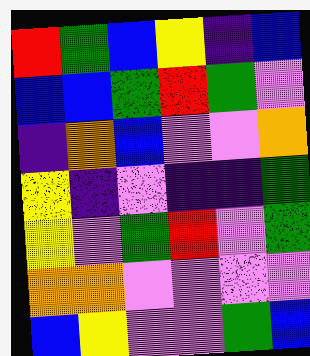[["red", "green", "blue", "yellow", "indigo", "blue"], ["blue", "blue", "green", "red", "green", "violet"], ["indigo", "orange", "blue", "violet", "violet", "orange"], ["yellow", "indigo", "violet", "indigo", "indigo", "green"], ["yellow", "violet", "green", "red", "violet", "green"], ["orange", "orange", "violet", "violet", "violet", "violet"], ["blue", "yellow", "violet", "violet", "green", "blue"]]